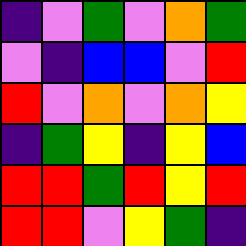[["indigo", "violet", "green", "violet", "orange", "green"], ["violet", "indigo", "blue", "blue", "violet", "red"], ["red", "violet", "orange", "violet", "orange", "yellow"], ["indigo", "green", "yellow", "indigo", "yellow", "blue"], ["red", "red", "green", "red", "yellow", "red"], ["red", "red", "violet", "yellow", "green", "indigo"]]